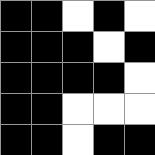[["black", "black", "white", "black", "white"], ["black", "black", "black", "white", "black"], ["black", "black", "black", "black", "white"], ["black", "black", "white", "white", "white"], ["black", "black", "white", "black", "black"]]